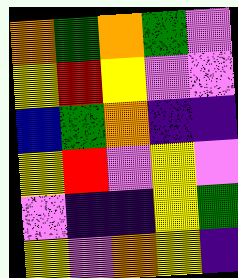[["orange", "green", "orange", "green", "violet"], ["yellow", "red", "yellow", "violet", "violet"], ["blue", "green", "orange", "indigo", "indigo"], ["yellow", "red", "violet", "yellow", "violet"], ["violet", "indigo", "indigo", "yellow", "green"], ["yellow", "violet", "orange", "yellow", "indigo"]]